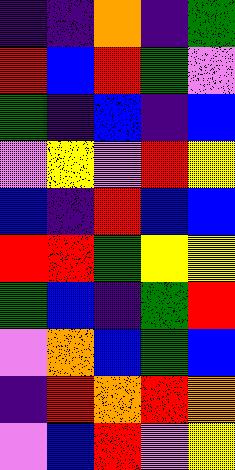[["indigo", "indigo", "orange", "indigo", "green"], ["red", "blue", "red", "green", "violet"], ["green", "indigo", "blue", "indigo", "blue"], ["violet", "yellow", "violet", "red", "yellow"], ["blue", "indigo", "red", "blue", "blue"], ["red", "red", "green", "yellow", "yellow"], ["green", "blue", "indigo", "green", "red"], ["violet", "orange", "blue", "green", "blue"], ["indigo", "red", "orange", "red", "orange"], ["violet", "blue", "red", "violet", "yellow"]]